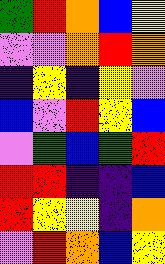[["green", "red", "orange", "blue", "yellow"], ["violet", "violet", "orange", "red", "orange"], ["indigo", "yellow", "indigo", "yellow", "violet"], ["blue", "violet", "red", "yellow", "blue"], ["violet", "green", "blue", "green", "red"], ["red", "red", "indigo", "indigo", "blue"], ["red", "yellow", "yellow", "indigo", "orange"], ["violet", "red", "orange", "blue", "yellow"]]